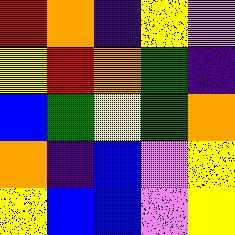[["red", "orange", "indigo", "yellow", "violet"], ["yellow", "red", "orange", "green", "indigo"], ["blue", "green", "yellow", "green", "orange"], ["orange", "indigo", "blue", "violet", "yellow"], ["yellow", "blue", "blue", "violet", "yellow"]]